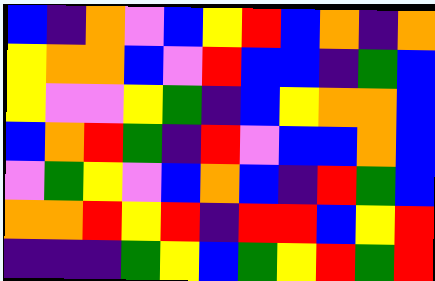[["blue", "indigo", "orange", "violet", "blue", "yellow", "red", "blue", "orange", "indigo", "orange"], ["yellow", "orange", "orange", "blue", "violet", "red", "blue", "blue", "indigo", "green", "blue"], ["yellow", "violet", "violet", "yellow", "green", "indigo", "blue", "yellow", "orange", "orange", "blue"], ["blue", "orange", "red", "green", "indigo", "red", "violet", "blue", "blue", "orange", "blue"], ["violet", "green", "yellow", "violet", "blue", "orange", "blue", "indigo", "red", "green", "blue"], ["orange", "orange", "red", "yellow", "red", "indigo", "red", "red", "blue", "yellow", "red"], ["indigo", "indigo", "indigo", "green", "yellow", "blue", "green", "yellow", "red", "green", "red"]]